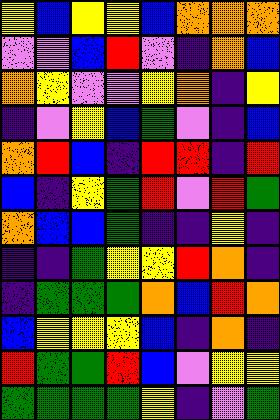[["yellow", "blue", "yellow", "yellow", "blue", "orange", "orange", "orange"], ["violet", "violet", "blue", "red", "violet", "indigo", "orange", "blue"], ["orange", "yellow", "violet", "violet", "yellow", "orange", "indigo", "yellow"], ["indigo", "violet", "yellow", "blue", "green", "violet", "indigo", "blue"], ["orange", "red", "blue", "indigo", "red", "red", "indigo", "red"], ["blue", "indigo", "yellow", "green", "red", "violet", "red", "green"], ["orange", "blue", "blue", "green", "indigo", "indigo", "yellow", "indigo"], ["indigo", "indigo", "green", "yellow", "yellow", "red", "orange", "indigo"], ["indigo", "green", "green", "green", "orange", "blue", "red", "orange"], ["blue", "yellow", "yellow", "yellow", "blue", "indigo", "orange", "indigo"], ["red", "green", "green", "red", "blue", "violet", "yellow", "yellow"], ["green", "green", "green", "green", "yellow", "indigo", "violet", "green"]]